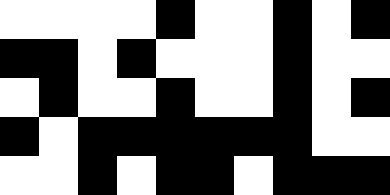[["white", "white", "white", "white", "black", "white", "white", "black", "white", "black"], ["black", "black", "white", "black", "white", "white", "white", "black", "white", "white"], ["white", "black", "white", "white", "black", "white", "white", "black", "white", "black"], ["black", "white", "black", "black", "black", "black", "black", "black", "white", "white"], ["white", "white", "black", "white", "black", "black", "white", "black", "black", "black"]]